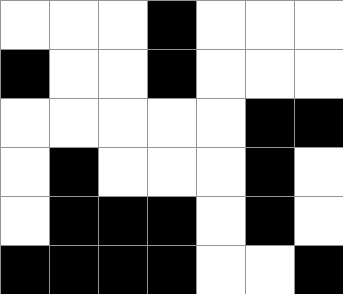[["white", "white", "white", "black", "white", "white", "white"], ["black", "white", "white", "black", "white", "white", "white"], ["white", "white", "white", "white", "white", "black", "black"], ["white", "black", "white", "white", "white", "black", "white"], ["white", "black", "black", "black", "white", "black", "white"], ["black", "black", "black", "black", "white", "white", "black"]]